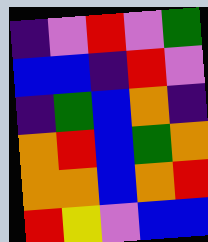[["indigo", "violet", "red", "violet", "green"], ["blue", "blue", "indigo", "red", "violet"], ["indigo", "green", "blue", "orange", "indigo"], ["orange", "red", "blue", "green", "orange"], ["orange", "orange", "blue", "orange", "red"], ["red", "yellow", "violet", "blue", "blue"]]